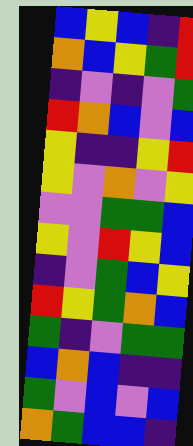[["blue", "yellow", "blue", "indigo", "red"], ["orange", "blue", "yellow", "green", "red"], ["indigo", "violet", "indigo", "violet", "green"], ["red", "orange", "blue", "violet", "blue"], ["yellow", "indigo", "indigo", "yellow", "red"], ["yellow", "violet", "orange", "violet", "yellow"], ["violet", "violet", "green", "green", "blue"], ["yellow", "violet", "red", "yellow", "blue"], ["indigo", "violet", "green", "blue", "yellow"], ["red", "yellow", "green", "orange", "blue"], ["green", "indigo", "violet", "green", "green"], ["blue", "orange", "blue", "indigo", "indigo"], ["green", "violet", "blue", "violet", "blue"], ["orange", "green", "blue", "blue", "indigo"]]